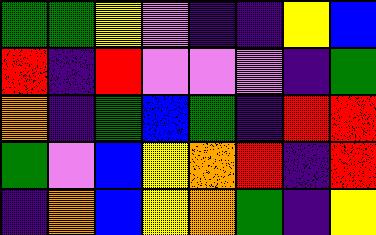[["green", "green", "yellow", "violet", "indigo", "indigo", "yellow", "blue"], ["red", "indigo", "red", "violet", "violet", "violet", "indigo", "green"], ["orange", "indigo", "green", "blue", "green", "indigo", "red", "red"], ["green", "violet", "blue", "yellow", "orange", "red", "indigo", "red"], ["indigo", "orange", "blue", "yellow", "orange", "green", "indigo", "yellow"]]